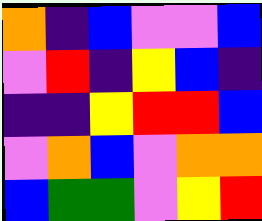[["orange", "indigo", "blue", "violet", "violet", "blue"], ["violet", "red", "indigo", "yellow", "blue", "indigo"], ["indigo", "indigo", "yellow", "red", "red", "blue"], ["violet", "orange", "blue", "violet", "orange", "orange"], ["blue", "green", "green", "violet", "yellow", "red"]]